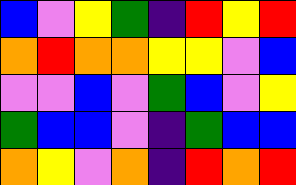[["blue", "violet", "yellow", "green", "indigo", "red", "yellow", "red"], ["orange", "red", "orange", "orange", "yellow", "yellow", "violet", "blue"], ["violet", "violet", "blue", "violet", "green", "blue", "violet", "yellow"], ["green", "blue", "blue", "violet", "indigo", "green", "blue", "blue"], ["orange", "yellow", "violet", "orange", "indigo", "red", "orange", "red"]]